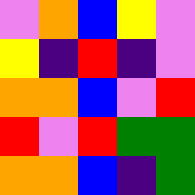[["violet", "orange", "blue", "yellow", "violet"], ["yellow", "indigo", "red", "indigo", "violet"], ["orange", "orange", "blue", "violet", "red"], ["red", "violet", "red", "green", "green"], ["orange", "orange", "blue", "indigo", "green"]]